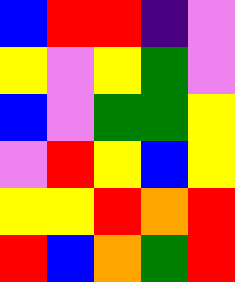[["blue", "red", "red", "indigo", "violet"], ["yellow", "violet", "yellow", "green", "violet"], ["blue", "violet", "green", "green", "yellow"], ["violet", "red", "yellow", "blue", "yellow"], ["yellow", "yellow", "red", "orange", "red"], ["red", "blue", "orange", "green", "red"]]